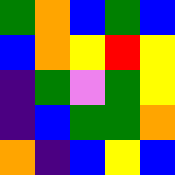[["green", "orange", "blue", "green", "blue"], ["blue", "orange", "yellow", "red", "yellow"], ["indigo", "green", "violet", "green", "yellow"], ["indigo", "blue", "green", "green", "orange"], ["orange", "indigo", "blue", "yellow", "blue"]]